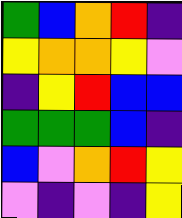[["green", "blue", "orange", "red", "indigo"], ["yellow", "orange", "orange", "yellow", "violet"], ["indigo", "yellow", "red", "blue", "blue"], ["green", "green", "green", "blue", "indigo"], ["blue", "violet", "orange", "red", "yellow"], ["violet", "indigo", "violet", "indigo", "yellow"]]